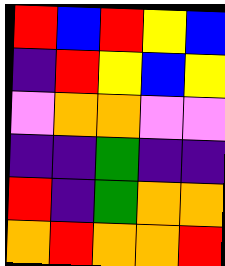[["red", "blue", "red", "yellow", "blue"], ["indigo", "red", "yellow", "blue", "yellow"], ["violet", "orange", "orange", "violet", "violet"], ["indigo", "indigo", "green", "indigo", "indigo"], ["red", "indigo", "green", "orange", "orange"], ["orange", "red", "orange", "orange", "red"]]